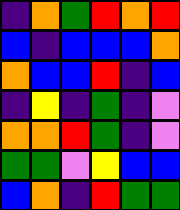[["indigo", "orange", "green", "red", "orange", "red"], ["blue", "indigo", "blue", "blue", "blue", "orange"], ["orange", "blue", "blue", "red", "indigo", "blue"], ["indigo", "yellow", "indigo", "green", "indigo", "violet"], ["orange", "orange", "red", "green", "indigo", "violet"], ["green", "green", "violet", "yellow", "blue", "blue"], ["blue", "orange", "indigo", "red", "green", "green"]]